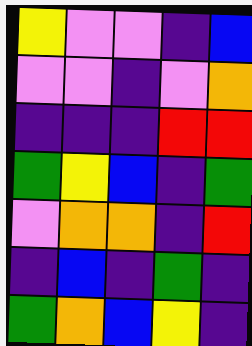[["yellow", "violet", "violet", "indigo", "blue"], ["violet", "violet", "indigo", "violet", "orange"], ["indigo", "indigo", "indigo", "red", "red"], ["green", "yellow", "blue", "indigo", "green"], ["violet", "orange", "orange", "indigo", "red"], ["indigo", "blue", "indigo", "green", "indigo"], ["green", "orange", "blue", "yellow", "indigo"]]